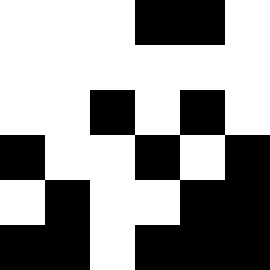[["white", "white", "white", "black", "black", "white"], ["white", "white", "white", "white", "white", "white"], ["white", "white", "black", "white", "black", "white"], ["black", "white", "white", "black", "white", "black"], ["white", "black", "white", "white", "black", "black"], ["black", "black", "white", "black", "black", "black"]]